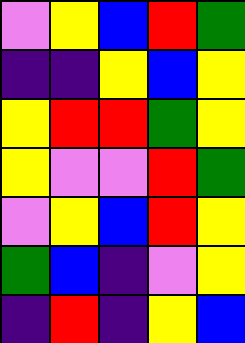[["violet", "yellow", "blue", "red", "green"], ["indigo", "indigo", "yellow", "blue", "yellow"], ["yellow", "red", "red", "green", "yellow"], ["yellow", "violet", "violet", "red", "green"], ["violet", "yellow", "blue", "red", "yellow"], ["green", "blue", "indigo", "violet", "yellow"], ["indigo", "red", "indigo", "yellow", "blue"]]